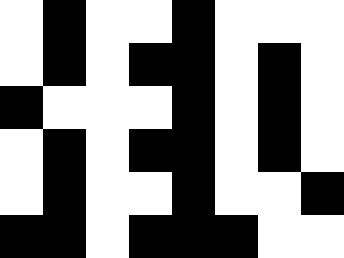[["white", "black", "white", "white", "black", "white", "white", "white"], ["white", "black", "white", "black", "black", "white", "black", "white"], ["black", "white", "white", "white", "black", "white", "black", "white"], ["white", "black", "white", "black", "black", "white", "black", "white"], ["white", "black", "white", "white", "black", "white", "white", "black"], ["black", "black", "white", "black", "black", "black", "white", "white"]]